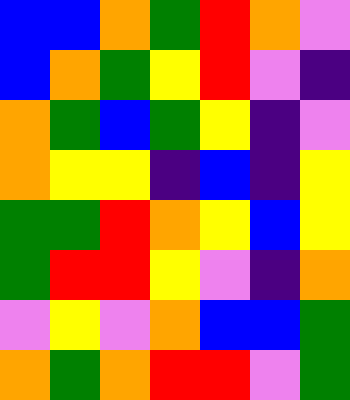[["blue", "blue", "orange", "green", "red", "orange", "violet"], ["blue", "orange", "green", "yellow", "red", "violet", "indigo"], ["orange", "green", "blue", "green", "yellow", "indigo", "violet"], ["orange", "yellow", "yellow", "indigo", "blue", "indigo", "yellow"], ["green", "green", "red", "orange", "yellow", "blue", "yellow"], ["green", "red", "red", "yellow", "violet", "indigo", "orange"], ["violet", "yellow", "violet", "orange", "blue", "blue", "green"], ["orange", "green", "orange", "red", "red", "violet", "green"]]